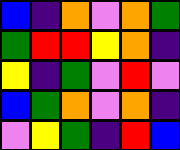[["blue", "indigo", "orange", "violet", "orange", "green"], ["green", "red", "red", "yellow", "orange", "indigo"], ["yellow", "indigo", "green", "violet", "red", "violet"], ["blue", "green", "orange", "violet", "orange", "indigo"], ["violet", "yellow", "green", "indigo", "red", "blue"]]